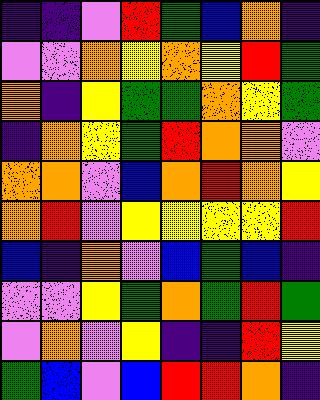[["indigo", "indigo", "violet", "red", "green", "blue", "orange", "indigo"], ["violet", "violet", "orange", "yellow", "orange", "yellow", "red", "green"], ["orange", "indigo", "yellow", "green", "green", "orange", "yellow", "green"], ["indigo", "orange", "yellow", "green", "red", "orange", "orange", "violet"], ["orange", "orange", "violet", "blue", "orange", "red", "orange", "yellow"], ["orange", "red", "violet", "yellow", "yellow", "yellow", "yellow", "red"], ["blue", "indigo", "orange", "violet", "blue", "green", "blue", "indigo"], ["violet", "violet", "yellow", "green", "orange", "green", "red", "green"], ["violet", "orange", "violet", "yellow", "indigo", "indigo", "red", "yellow"], ["green", "blue", "violet", "blue", "red", "red", "orange", "indigo"]]